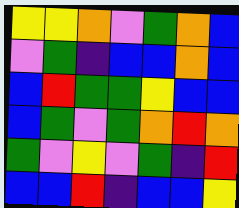[["yellow", "yellow", "orange", "violet", "green", "orange", "blue"], ["violet", "green", "indigo", "blue", "blue", "orange", "blue"], ["blue", "red", "green", "green", "yellow", "blue", "blue"], ["blue", "green", "violet", "green", "orange", "red", "orange"], ["green", "violet", "yellow", "violet", "green", "indigo", "red"], ["blue", "blue", "red", "indigo", "blue", "blue", "yellow"]]